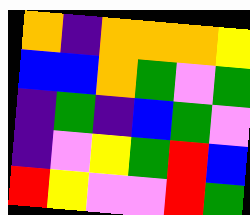[["orange", "indigo", "orange", "orange", "orange", "yellow"], ["blue", "blue", "orange", "green", "violet", "green"], ["indigo", "green", "indigo", "blue", "green", "violet"], ["indigo", "violet", "yellow", "green", "red", "blue"], ["red", "yellow", "violet", "violet", "red", "green"]]